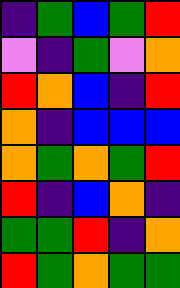[["indigo", "green", "blue", "green", "red"], ["violet", "indigo", "green", "violet", "orange"], ["red", "orange", "blue", "indigo", "red"], ["orange", "indigo", "blue", "blue", "blue"], ["orange", "green", "orange", "green", "red"], ["red", "indigo", "blue", "orange", "indigo"], ["green", "green", "red", "indigo", "orange"], ["red", "green", "orange", "green", "green"]]